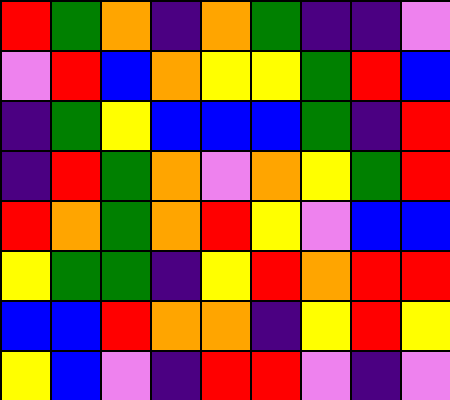[["red", "green", "orange", "indigo", "orange", "green", "indigo", "indigo", "violet"], ["violet", "red", "blue", "orange", "yellow", "yellow", "green", "red", "blue"], ["indigo", "green", "yellow", "blue", "blue", "blue", "green", "indigo", "red"], ["indigo", "red", "green", "orange", "violet", "orange", "yellow", "green", "red"], ["red", "orange", "green", "orange", "red", "yellow", "violet", "blue", "blue"], ["yellow", "green", "green", "indigo", "yellow", "red", "orange", "red", "red"], ["blue", "blue", "red", "orange", "orange", "indigo", "yellow", "red", "yellow"], ["yellow", "blue", "violet", "indigo", "red", "red", "violet", "indigo", "violet"]]